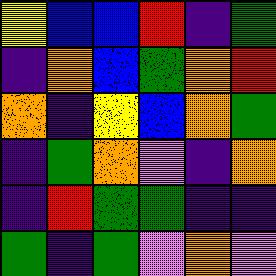[["yellow", "blue", "blue", "red", "indigo", "green"], ["indigo", "orange", "blue", "green", "orange", "red"], ["orange", "indigo", "yellow", "blue", "orange", "green"], ["indigo", "green", "orange", "violet", "indigo", "orange"], ["indigo", "red", "green", "green", "indigo", "indigo"], ["green", "indigo", "green", "violet", "orange", "violet"]]